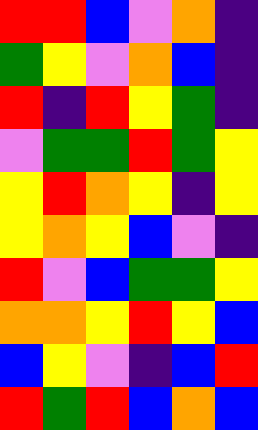[["red", "red", "blue", "violet", "orange", "indigo"], ["green", "yellow", "violet", "orange", "blue", "indigo"], ["red", "indigo", "red", "yellow", "green", "indigo"], ["violet", "green", "green", "red", "green", "yellow"], ["yellow", "red", "orange", "yellow", "indigo", "yellow"], ["yellow", "orange", "yellow", "blue", "violet", "indigo"], ["red", "violet", "blue", "green", "green", "yellow"], ["orange", "orange", "yellow", "red", "yellow", "blue"], ["blue", "yellow", "violet", "indigo", "blue", "red"], ["red", "green", "red", "blue", "orange", "blue"]]